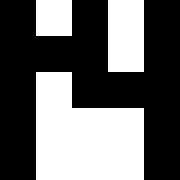[["black", "white", "black", "white", "black"], ["black", "black", "black", "white", "black"], ["black", "white", "black", "black", "black"], ["black", "white", "white", "white", "black"], ["black", "white", "white", "white", "black"]]